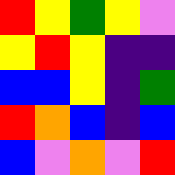[["red", "yellow", "green", "yellow", "violet"], ["yellow", "red", "yellow", "indigo", "indigo"], ["blue", "blue", "yellow", "indigo", "green"], ["red", "orange", "blue", "indigo", "blue"], ["blue", "violet", "orange", "violet", "red"]]